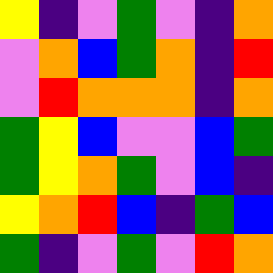[["yellow", "indigo", "violet", "green", "violet", "indigo", "orange"], ["violet", "orange", "blue", "green", "orange", "indigo", "red"], ["violet", "red", "orange", "orange", "orange", "indigo", "orange"], ["green", "yellow", "blue", "violet", "violet", "blue", "green"], ["green", "yellow", "orange", "green", "violet", "blue", "indigo"], ["yellow", "orange", "red", "blue", "indigo", "green", "blue"], ["green", "indigo", "violet", "green", "violet", "red", "orange"]]